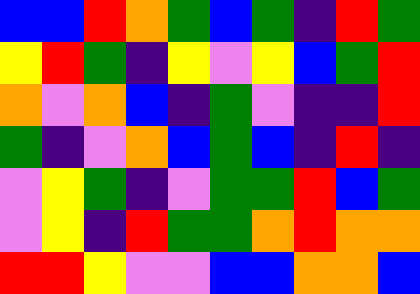[["blue", "blue", "red", "orange", "green", "blue", "green", "indigo", "red", "green"], ["yellow", "red", "green", "indigo", "yellow", "violet", "yellow", "blue", "green", "red"], ["orange", "violet", "orange", "blue", "indigo", "green", "violet", "indigo", "indigo", "red"], ["green", "indigo", "violet", "orange", "blue", "green", "blue", "indigo", "red", "indigo"], ["violet", "yellow", "green", "indigo", "violet", "green", "green", "red", "blue", "green"], ["violet", "yellow", "indigo", "red", "green", "green", "orange", "red", "orange", "orange"], ["red", "red", "yellow", "violet", "violet", "blue", "blue", "orange", "orange", "blue"]]